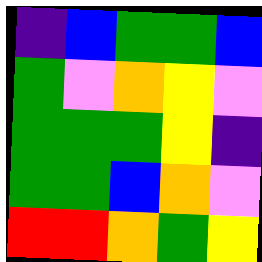[["indigo", "blue", "green", "green", "blue"], ["green", "violet", "orange", "yellow", "violet"], ["green", "green", "green", "yellow", "indigo"], ["green", "green", "blue", "orange", "violet"], ["red", "red", "orange", "green", "yellow"]]